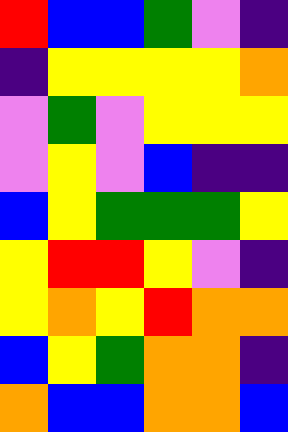[["red", "blue", "blue", "green", "violet", "indigo"], ["indigo", "yellow", "yellow", "yellow", "yellow", "orange"], ["violet", "green", "violet", "yellow", "yellow", "yellow"], ["violet", "yellow", "violet", "blue", "indigo", "indigo"], ["blue", "yellow", "green", "green", "green", "yellow"], ["yellow", "red", "red", "yellow", "violet", "indigo"], ["yellow", "orange", "yellow", "red", "orange", "orange"], ["blue", "yellow", "green", "orange", "orange", "indigo"], ["orange", "blue", "blue", "orange", "orange", "blue"]]